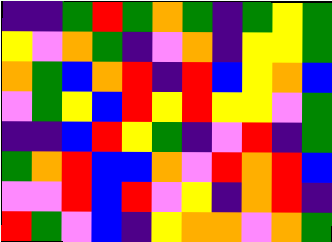[["indigo", "indigo", "green", "red", "green", "orange", "green", "indigo", "green", "yellow", "green"], ["yellow", "violet", "orange", "green", "indigo", "violet", "orange", "indigo", "yellow", "yellow", "green"], ["orange", "green", "blue", "orange", "red", "indigo", "red", "blue", "yellow", "orange", "blue"], ["violet", "green", "yellow", "blue", "red", "yellow", "red", "yellow", "yellow", "violet", "green"], ["indigo", "indigo", "blue", "red", "yellow", "green", "indigo", "violet", "red", "indigo", "green"], ["green", "orange", "red", "blue", "blue", "orange", "violet", "red", "orange", "red", "blue"], ["violet", "violet", "red", "blue", "red", "violet", "yellow", "indigo", "orange", "red", "indigo"], ["red", "green", "violet", "blue", "indigo", "yellow", "orange", "orange", "violet", "orange", "green"]]